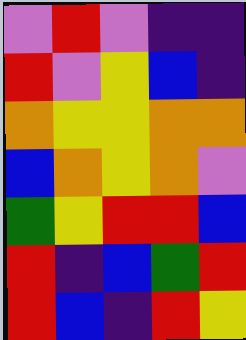[["violet", "red", "violet", "indigo", "indigo"], ["red", "violet", "yellow", "blue", "indigo"], ["orange", "yellow", "yellow", "orange", "orange"], ["blue", "orange", "yellow", "orange", "violet"], ["green", "yellow", "red", "red", "blue"], ["red", "indigo", "blue", "green", "red"], ["red", "blue", "indigo", "red", "yellow"]]